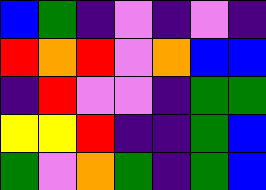[["blue", "green", "indigo", "violet", "indigo", "violet", "indigo"], ["red", "orange", "red", "violet", "orange", "blue", "blue"], ["indigo", "red", "violet", "violet", "indigo", "green", "green"], ["yellow", "yellow", "red", "indigo", "indigo", "green", "blue"], ["green", "violet", "orange", "green", "indigo", "green", "blue"]]